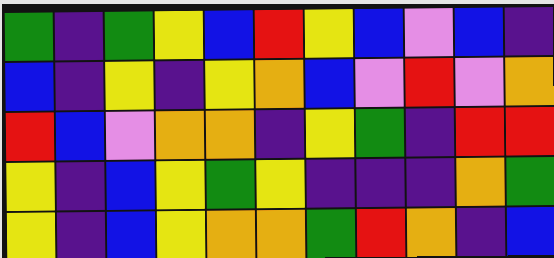[["green", "indigo", "green", "yellow", "blue", "red", "yellow", "blue", "violet", "blue", "indigo"], ["blue", "indigo", "yellow", "indigo", "yellow", "orange", "blue", "violet", "red", "violet", "orange"], ["red", "blue", "violet", "orange", "orange", "indigo", "yellow", "green", "indigo", "red", "red"], ["yellow", "indigo", "blue", "yellow", "green", "yellow", "indigo", "indigo", "indigo", "orange", "green"], ["yellow", "indigo", "blue", "yellow", "orange", "orange", "green", "red", "orange", "indigo", "blue"]]